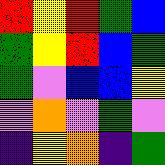[["red", "yellow", "red", "green", "blue"], ["green", "yellow", "red", "blue", "green"], ["green", "violet", "blue", "blue", "yellow"], ["violet", "orange", "violet", "green", "violet"], ["indigo", "yellow", "orange", "indigo", "green"]]